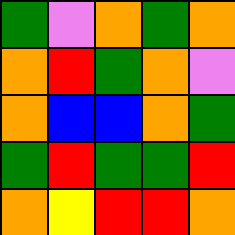[["green", "violet", "orange", "green", "orange"], ["orange", "red", "green", "orange", "violet"], ["orange", "blue", "blue", "orange", "green"], ["green", "red", "green", "green", "red"], ["orange", "yellow", "red", "red", "orange"]]